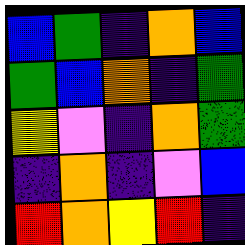[["blue", "green", "indigo", "orange", "blue"], ["green", "blue", "orange", "indigo", "green"], ["yellow", "violet", "indigo", "orange", "green"], ["indigo", "orange", "indigo", "violet", "blue"], ["red", "orange", "yellow", "red", "indigo"]]